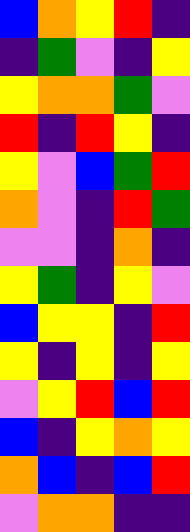[["blue", "orange", "yellow", "red", "indigo"], ["indigo", "green", "violet", "indigo", "yellow"], ["yellow", "orange", "orange", "green", "violet"], ["red", "indigo", "red", "yellow", "indigo"], ["yellow", "violet", "blue", "green", "red"], ["orange", "violet", "indigo", "red", "green"], ["violet", "violet", "indigo", "orange", "indigo"], ["yellow", "green", "indigo", "yellow", "violet"], ["blue", "yellow", "yellow", "indigo", "red"], ["yellow", "indigo", "yellow", "indigo", "yellow"], ["violet", "yellow", "red", "blue", "red"], ["blue", "indigo", "yellow", "orange", "yellow"], ["orange", "blue", "indigo", "blue", "red"], ["violet", "orange", "orange", "indigo", "indigo"]]